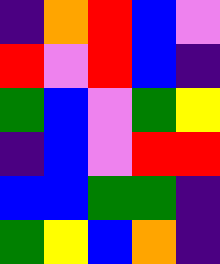[["indigo", "orange", "red", "blue", "violet"], ["red", "violet", "red", "blue", "indigo"], ["green", "blue", "violet", "green", "yellow"], ["indigo", "blue", "violet", "red", "red"], ["blue", "blue", "green", "green", "indigo"], ["green", "yellow", "blue", "orange", "indigo"]]